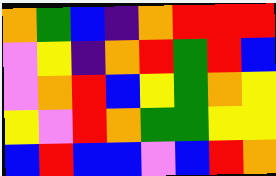[["orange", "green", "blue", "indigo", "orange", "red", "red", "red"], ["violet", "yellow", "indigo", "orange", "red", "green", "red", "blue"], ["violet", "orange", "red", "blue", "yellow", "green", "orange", "yellow"], ["yellow", "violet", "red", "orange", "green", "green", "yellow", "yellow"], ["blue", "red", "blue", "blue", "violet", "blue", "red", "orange"]]